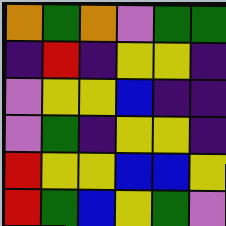[["orange", "green", "orange", "violet", "green", "green"], ["indigo", "red", "indigo", "yellow", "yellow", "indigo"], ["violet", "yellow", "yellow", "blue", "indigo", "indigo"], ["violet", "green", "indigo", "yellow", "yellow", "indigo"], ["red", "yellow", "yellow", "blue", "blue", "yellow"], ["red", "green", "blue", "yellow", "green", "violet"]]